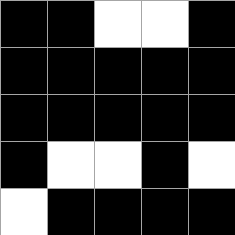[["black", "black", "white", "white", "black"], ["black", "black", "black", "black", "black"], ["black", "black", "black", "black", "black"], ["black", "white", "white", "black", "white"], ["white", "black", "black", "black", "black"]]